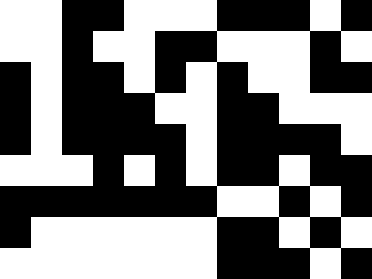[["white", "white", "black", "black", "white", "white", "white", "black", "black", "black", "white", "black"], ["white", "white", "black", "white", "white", "black", "black", "white", "white", "white", "black", "white"], ["black", "white", "black", "black", "white", "black", "white", "black", "white", "white", "black", "black"], ["black", "white", "black", "black", "black", "white", "white", "black", "black", "white", "white", "white"], ["black", "white", "black", "black", "black", "black", "white", "black", "black", "black", "black", "white"], ["white", "white", "white", "black", "white", "black", "white", "black", "black", "white", "black", "black"], ["black", "black", "black", "black", "black", "black", "black", "white", "white", "black", "white", "black"], ["black", "white", "white", "white", "white", "white", "white", "black", "black", "white", "black", "white"], ["white", "white", "white", "white", "white", "white", "white", "black", "black", "black", "white", "black"]]